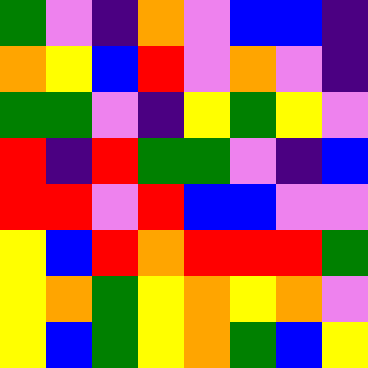[["green", "violet", "indigo", "orange", "violet", "blue", "blue", "indigo"], ["orange", "yellow", "blue", "red", "violet", "orange", "violet", "indigo"], ["green", "green", "violet", "indigo", "yellow", "green", "yellow", "violet"], ["red", "indigo", "red", "green", "green", "violet", "indigo", "blue"], ["red", "red", "violet", "red", "blue", "blue", "violet", "violet"], ["yellow", "blue", "red", "orange", "red", "red", "red", "green"], ["yellow", "orange", "green", "yellow", "orange", "yellow", "orange", "violet"], ["yellow", "blue", "green", "yellow", "orange", "green", "blue", "yellow"]]